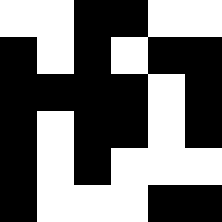[["white", "white", "black", "black", "white", "white"], ["black", "white", "black", "white", "black", "black"], ["black", "black", "black", "black", "white", "black"], ["black", "white", "black", "black", "white", "black"], ["black", "white", "black", "white", "white", "white"], ["black", "white", "white", "white", "black", "black"]]